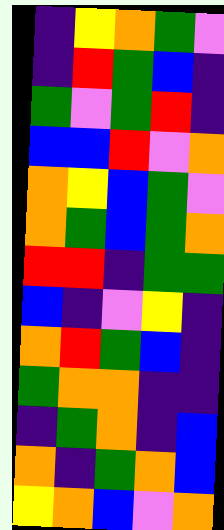[["indigo", "yellow", "orange", "green", "violet"], ["indigo", "red", "green", "blue", "indigo"], ["green", "violet", "green", "red", "indigo"], ["blue", "blue", "red", "violet", "orange"], ["orange", "yellow", "blue", "green", "violet"], ["orange", "green", "blue", "green", "orange"], ["red", "red", "indigo", "green", "green"], ["blue", "indigo", "violet", "yellow", "indigo"], ["orange", "red", "green", "blue", "indigo"], ["green", "orange", "orange", "indigo", "indigo"], ["indigo", "green", "orange", "indigo", "blue"], ["orange", "indigo", "green", "orange", "blue"], ["yellow", "orange", "blue", "violet", "orange"]]